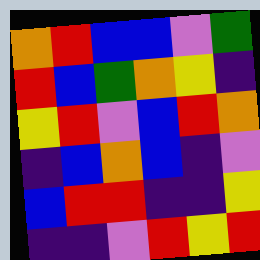[["orange", "red", "blue", "blue", "violet", "green"], ["red", "blue", "green", "orange", "yellow", "indigo"], ["yellow", "red", "violet", "blue", "red", "orange"], ["indigo", "blue", "orange", "blue", "indigo", "violet"], ["blue", "red", "red", "indigo", "indigo", "yellow"], ["indigo", "indigo", "violet", "red", "yellow", "red"]]